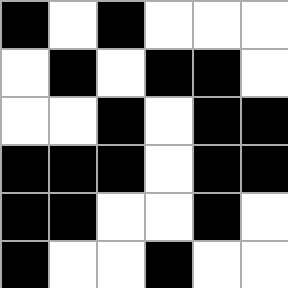[["black", "white", "black", "white", "white", "white"], ["white", "black", "white", "black", "black", "white"], ["white", "white", "black", "white", "black", "black"], ["black", "black", "black", "white", "black", "black"], ["black", "black", "white", "white", "black", "white"], ["black", "white", "white", "black", "white", "white"]]